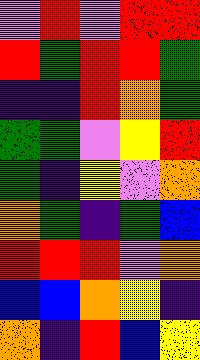[["violet", "red", "violet", "red", "red"], ["red", "green", "red", "red", "green"], ["indigo", "indigo", "red", "orange", "green"], ["green", "green", "violet", "yellow", "red"], ["green", "indigo", "yellow", "violet", "orange"], ["orange", "green", "indigo", "green", "blue"], ["red", "red", "red", "violet", "orange"], ["blue", "blue", "orange", "yellow", "indigo"], ["orange", "indigo", "red", "blue", "yellow"]]